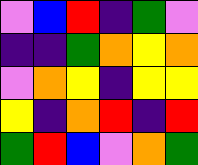[["violet", "blue", "red", "indigo", "green", "violet"], ["indigo", "indigo", "green", "orange", "yellow", "orange"], ["violet", "orange", "yellow", "indigo", "yellow", "yellow"], ["yellow", "indigo", "orange", "red", "indigo", "red"], ["green", "red", "blue", "violet", "orange", "green"]]